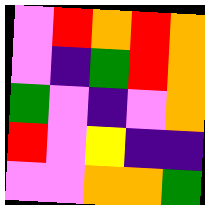[["violet", "red", "orange", "red", "orange"], ["violet", "indigo", "green", "red", "orange"], ["green", "violet", "indigo", "violet", "orange"], ["red", "violet", "yellow", "indigo", "indigo"], ["violet", "violet", "orange", "orange", "green"]]